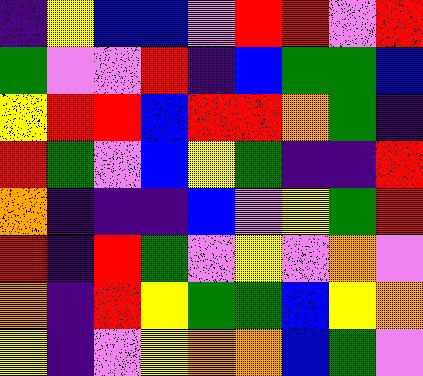[["indigo", "yellow", "blue", "blue", "violet", "red", "red", "violet", "red"], ["green", "violet", "violet", "red", "indigo", "blue", "green", "green", "blue"], ["yellow", "red", "red", "blue", "red", "red", "orange", "green", "indigo"], ["red", "green", "violet", "blue", "yellow", "green", "indigo", "indigo", "red"], ["orange", "indigo", "indigo", "indigo", "blue", "violet", "yellow", "green", "red"], ["red", "indigo", "red", "green", "violet", "yellow", "violet", "orange", "violet"], ["orange", "indigo", "red", "yellow", "green", "green", "blue", "yellow", "orange"], ["yellow", "indigo", "violet", "yellow", "orange", "orange", "blue", "green", "violet"]]